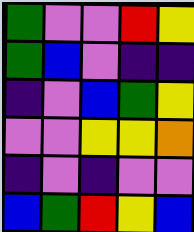[["green", "violet", "violet", "red", "yellow"], ["green", "blue", "violet", "indigo", "indigo"], ["indigo", "violet", "blue", "green", "yellow"], ["violet", "violet", "yellow", "yellow", "orange"], ["indigo", "violet", "indigo", "violet", "violet"], ["blue", "green", "red", "yellow", "blue"]]